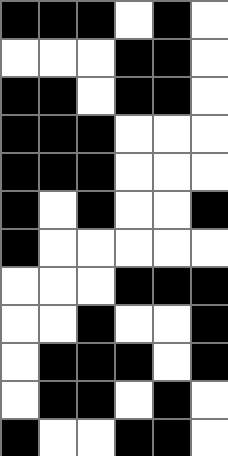[["black", "black", "black", "white", "black", "white"], ["white", "white", "white", "black", "black", "white"], ["black", "black", "white", "black", "black", "white"], ["black", "black", "black", "white", "white", "white"], ["black", "black", "black", "white", "white", "white"], ["black", "white", "black", "white", "white", "black"], ["black", "white", "white", "white", "white", "white"], ["white", "white", "white", "black", "black", "black"], ["white", "white", "black", "white", "white", "black"], ["white", "black", "black", "black", "white", "black"], ["white", "black", "black", "white", "black", "white"], ["black", "white", "white", "black", "black", "white"]]